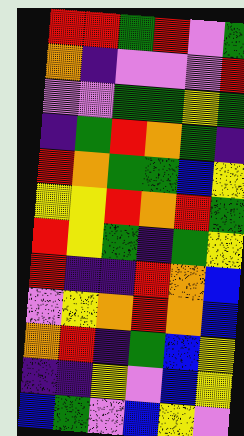[["red", "red", "green", "red", "violet", "green"], ["orange", "indigo", "violet", "violet", "violet", "red"], ["violet", "violet", "green", "green", "yellow", "green"], ["indigo", "green", "red", "orange", "green", "indigo"], ["red", "orange", "green", "green", "blue", "yellow"], ["yellow", "yellow", "red", "orange", "red", "green"], ["red", "yellow", "green", "indigo", "green", "yellow"], ["red", "indigo", "indigo", "red", "orange", "blue"], ["violet", "yellow", "orange", "red", "orange", "blue"], ["orange", "red", "indigo", "green", "blue", "yellow"], ["indigo", "indigo", "yellow", "violet", "blue", "yellow"], ["blue", "green", "violet", "blue", "yellow", "violet"]]